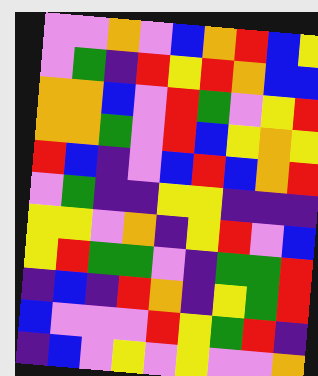[["violet", "violet", "orange", "violet", "blue", "orange", "red", "blue", "yellow"], ["violet", "green", "indigo", "red", "yellow", "red", "orange", "blue", "blue"], ["orange", "orange", "blue", "violet", "red", "green", "violet", "yellow", "red"], ["orange", "orange", "green", "violet", "red", "blue", "yellow", "orange", "yellow"], ["red", "blue", "indigo", "violet", "blue", "red", "blue", "orange", "red"], ["violet", "green", "indigo", "indigo", "yellow", "yellow", "indigo", "indigo", "indigo"], ["yellow", "yellow", "violet", "orange", "indigo", "yellow", "red", "violet", "blue"], ["yellow", "red", "green", "green", "violet", "indigo", "green", "green", "red"], ["indigo", "blue", "indigo", "red", "orange", "indigo", "yellow", "green", "red"], ["blue", "violet", "violet", "violet", "red", "yellow", "green", "red", "indigo"], ["indigo", "blue", "violet", "yellow", "violet", "yellow", "violet", "violet", "orange"]]